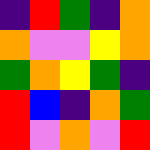[["indigo", "red", "green", "indigo", "orange"], ["orange", "violet", "violet", "yellow", "orange"], ["green", "orange", "yellow", "green", "indigo"], ["red", "blue", "indigo", "orange", "green"], ["red", "violet", "orange", "violet", "red"]]